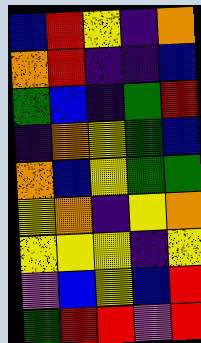[["blue", "red", "yellow", "indigo", "orange"], ["orange", "red", "indigo", "indigo", "blue"], ["green", "blue", "indigo", "green", "red"], ["indigo", "orange", "yellow", "green", "blue"], ["orange", "blue", "yellow", "green", "green"], ["yellow", "orange", "indigo", "yellow", "orange"], ["yellow", "yellow", "yellow", "indigo", "yellow"], ["violet", "blue", "yellow", "blue", "red"], ["green", "red", "red", "violet", "red"]]